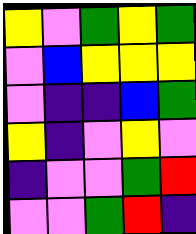[["yellow", "violet", "green", "yellow", "green"], ["violet", "blue", "yellow", "yellow", "yellow"], ["violet", "indigo", "indigo", "blue", "green"], ["yellow", "indigo", "violet", "yellow", "violet"], ["indigo", "violet", "violet", "green", "red"], ["violet", "violet", "green", "red", "indigo"]]